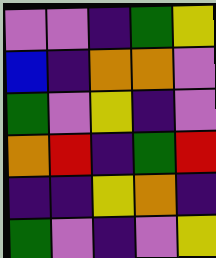[["violet", "violet", "indigo", "green", "yellow"], ["blue", "indigo", "orange", "orange", "violet"], ["green", "violet", "yellow", "indigo", "violet"], ["orange", "red", "indigo", "green", "red"], ["indigo", "indigo", "yellow", "orange", "indigo"], ["green", "violet", "indigo", "violet", "yellow"]]